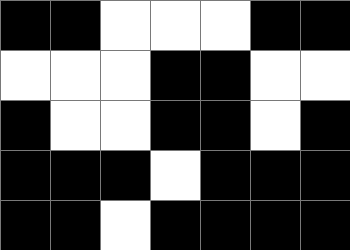[["black", "black", "white", "white", "white", "black", "black"], ["white", "white", "white", "black", "black", "white", "white"], ["black", "white", "white", "black", "black", "white", "black"], ["black", "black", "black", "white", "black", "black", "black"], ["black", "black", "white", "black", "black", "black", "black"]]